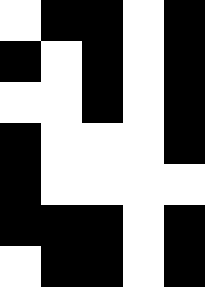[["white", "black", "black", "white", "black"], ["black", "white", "black", "white", "black"], ["white", "white", "black", "white", "black"], ["black", "white", "white", "white", "black"], ["black", "white", "white", "white", "white"], ["black", "black", "black", "white", "black"], ["white", "black", "black", "white", "black"]]